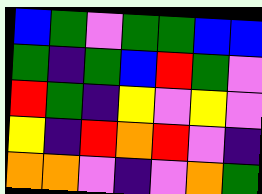[["blue", "green", "violet", "green", "green", "blue", "blue"], ["green", "indigo", "green", "blue", "red", "green", "violet"], ["red", "green", "indigo", "yellow", "violet", "yellow", "violet"], ["yellow", "indigo", "red", "orange", "red", "violet", "indigo"], ["orange", "orange", "violet", "indigo", "violet", "orange", "green"]]